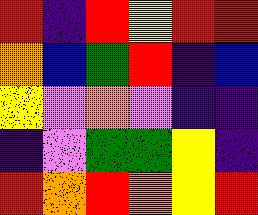[["red", "indigo", "red", "yellow", "red", "red"], ["orange", "blue", "green", "red", "indigo", "blue"], ["yellow", "violet", "orange", "violet", "indigo", "indigo"], ["indigo", "violet", "green", "green", "yellow", "indigo"], ["red", "orange", "red", "orange", "yellow", "red"]]